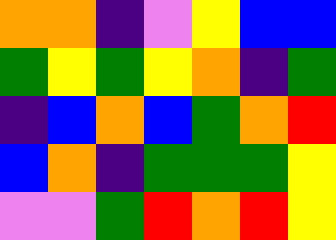[["orange", "orange", "indigo", "violet", "yellow", "blue", "blue"], ["green", "yellow", "green", "yellow", "orange", "indigo", "green"], ["indigo", "blue", "orange", "blue", "green", "orange", "red"], ["blue", "orange", "indigo", "green", "green", "green", "yellow"], ["violet", "violet", "green", "red", "orange", "red", "yellow"]]